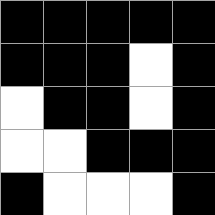[["black", "black", "black", "black", "black"], ["black", "black", "black", "white", "black"], ["white", "black", "black", "white", "black"], ["white", "white", "black", "black", "black"], ["black", "white", "white", "white", "black"]]